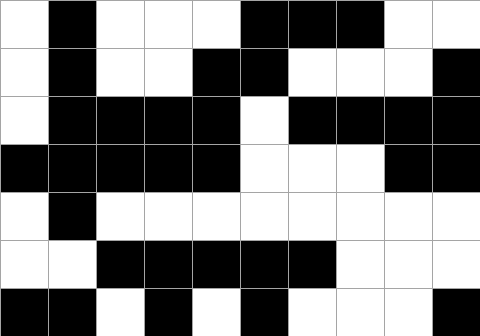[["white", "black", "white", "white", "white", "black", "black", "black", "white", "white"], ["white", "black", "white", "white", "black", "black", "white", "white", "white", "black"], ["white", "black", "black", "black", "black", "white", "black", "black", "black", "black"], ["black", "black", "black", "black", "black", "white", "white", "white", "black", "black"], ["white", "black", "white", "white", "white", "white", "white", "white", "white", "white"], ["white", "white", "black", "black", "black", "black", "black", "white", "white", "white"], ["black", "black", "white", "black", "white", "black", "white", "white", "white", "black"]]